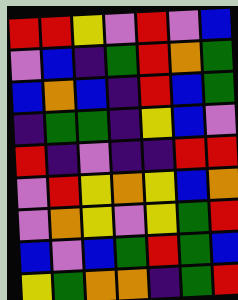[["red", "red", "yellow", "violet", "red", "violet", "blue"], ["violet", "blue", "indigo", "green", "red", "orange", "green"], ["blue", "orange", "blue", "indigo", "red", "blue", "green"], ["indigo", "green", "green", "indigo", "yellow", "blue", "violet"], ["red", "indigo", "violet", "indigo", "indigo", "red", "red"], ["violet", "red", "yellow", "orange", "yellow", "blue", "orange"], ["violet", "orange", "yellow", "violet", "yellow", "green", "red"], ["blue", "violet", "blue", "green", "red", "green", "blue"], ["yellow", "green", "orange", "orange", "indigo", "green", "red"]]